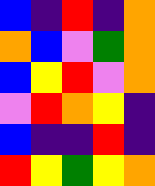[["blue", "indigo", "red", "indigo", "orange"], ["orange", "blue", "violet", "green", "orange"], ["blue", "yellow", "red", "violet", "orange"], ["violet", "red", "orange", "yellow", "indigo"], ["blue", "indigo", "indigo", "red", "indigo"], ["red", "yellow", "green", "yellow", "orange"]]